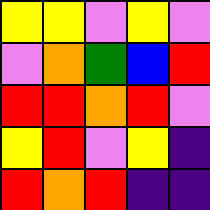[["yellow", "yellow", "violet", "yellow", "violet"], ["violet", "orange", "green", "blue", "red"], ["red", "red", "orange", "red", "violet"], ["yellow", "red", "violet", "yellow", "indigo"], ["red", "orange", "red", "indigo", "indigo"]]